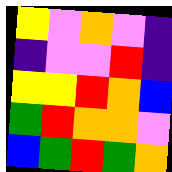[["yellow", "violet", "orange", "violet", "indigo"], ["indigo", "violet", "violet", "red", "indigo"], ["yellow", "yellow", "red", "orange", "blue"], ["green", "red", "orange", "orange", "violet"], ["blue", "green", "red", "green", "orange"]]